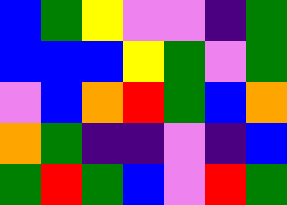[["blue", "green", "yellow", "violet", "violet", "indigo", "green"], ["blue", "blue", "blue", "yellow", "green", "violet", "green"], ["violet", "blue", "orange", "red", "green", "blue", "orange"], ["orange", "green", "indigo", "indigo", "violet", "indigo", "blue"], ["green", "red", "green", "blue", "violet", "red", "green"]]